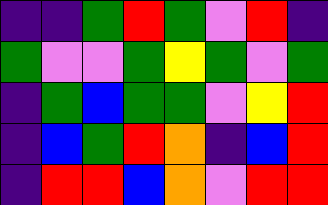[["indigo", "indigo", "green", "red", "green", "violet", "red", "indigo"], ["green", "violet", "violet", "green", "yellow", "green", "violet", "green"], ["indigo", "green", "blue", "green", "green", "violet", "yellow", "red"], ["indigo", "blue", "green", "red", "orange", "indigo", "blue", "red"], ["indigo", "red", "red", "blue", "orange", "violet", "red", "red"]]